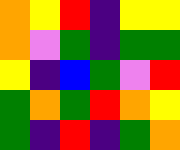[["orange", "yellow", "red", "indigo", "yellow", "yellow"], ["orange", "violet", "green", "indigo", "green", "green"], ["yellow", "indigo", "blue", "green", "violet", "red"], ["green", "orange", "green", "red", "orange", "yellow"], ["green", "indigo", "red", "indigo", "green", "orange"]]